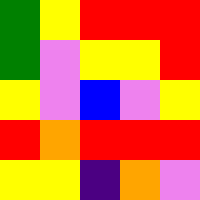[["green", "yellow", "red", "red", "red"], ["green", "violet", "yellow", "yellow", "red"], ["yellow", "violet", "blue", "violet", "yellow"], ["red", "orange", "red", "red", "red"], ["yellow", "yellow", "indigo", "orange", "violet"]]